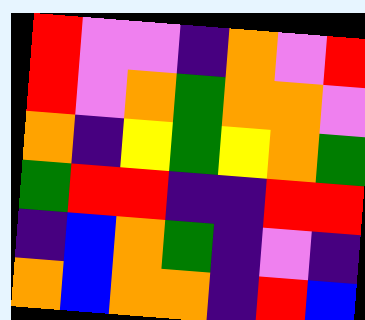[["red", "violet", "violet", "indigo", "orange", "violet", "red"], ["red", "violet", "orange", "green", "orange", "orange", "violet"], ["orange", "indigo", "yellow", "green", "yellow", "orange", "green"], ["green", "red", "red", "indigo", "indigo", "red", "red"], ["indigo", "blue", "orange", "green", "indigo", "violet", "indigo"], ["orange", "blue", "orange", "orange", "indigo", "red", "blue"]]